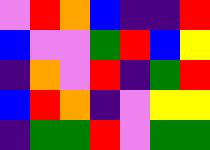[["violet", "red", "orange", "blue", "indigo", "indigo", "red"], ["blue", "violet", "violet", "green", "red", "blue", "yellow"], ["indigo", "orange", "violet", "red", "indigo", "green", "red"], ["blue", "red", "orange", "indigo", "violet", "yellow", "yellow"], ["indigo", "green", "green", "red", "violet", "green", "green"]]